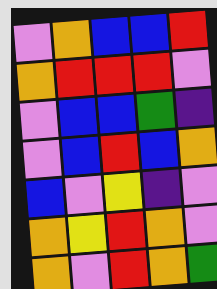[["violet", "orange", "blue", "blue", "red"], ["orange", "red", "red", "red", "violet"], ["violet", "blue", "blue", "green", "indigo"], ["violet", "blue", "red", "blue", "orange"], ["blue", "violet", "yellow", "indigo", "violet"], ["orange", "yellow", "red", "orange", "violet"], ["orange", "violet", "red", "orange", "green"]]